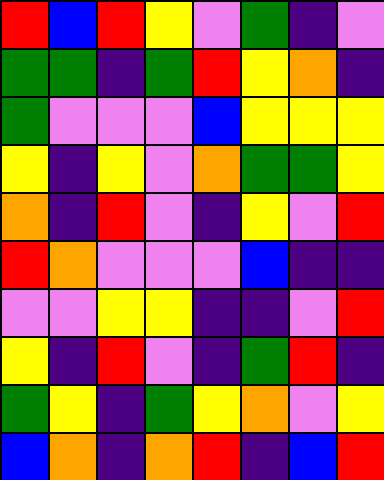[["red", "blue", "red", "yellow", "violet", "green", "indigo", "violet"], ["green", "green", "indigo", "green", "red", "yellow", "orange", "indigo"], ["green", "violet", "violet", "violet", "blue", "yellow", "yellow", "yellow"], ["yellow", "indigo", "yellow", "violet", "orange", "green", "green", "yellow"], ["orange", "indigo", "red", "violet", "indigo", "yellow", "violet", "red"], ["red", "orange", "violet", "violet", "violet", "blue", "indigo", "indigo"], ["violet", "violet", "yellow", "yellow", "indigo", "indigo", "violet", "red"], ["yellow", "indigo", "red", "violet", "indigo", "green", "red", "indigo"], ["green", "yellow", "indigo", "green", "yellow", "orange", "violet", "yellow"], ["blue", "orange", "indigo", "orange", "red", "indigo", "blue", "red"]]